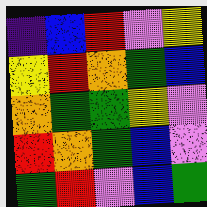[["indigo", "blue", "red", "violet", "yellow"], ["yellow", "red", "orange", "green", "blue"], ["orange", "green", "green", "yellow", "violet"], ["red", "orange", "green", "blue", "violet"], ["green", "red", "violet", "blue", "green"]]